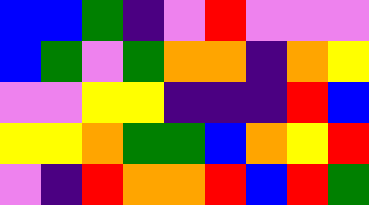[["blue", "blue", "green", "indigo", "violet", "red", "violet", "violet", "violet"], ["blue", "green", "violet", "green", "orange", "orange", "indigo", "orange", "yellow"], ["violet", "violet", "yellow", "yellow", "indigo", "indigo", "indigo", "red", "blue"], ["yellow", "yellow", "orange", "green", "green", "blue", "orange", "yellow", "red"], ["violet", "indigo", "red", "orange", "orange", "red", "blue", "red", "green"]]